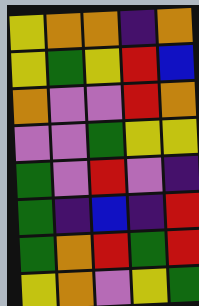[["yellow", "orange", "orange", "indigo", "orange"], ["yellow", "green", "yellow", "red", "blue"], ["orange", "violet", "violet", "red", "orange"], ["violet", "violet", "green", "yellow", "yellow"], ["green", "violet", "red", "violet", "indigo"], ["green", "indigo", "blue", "indigo", "red"], ["green", "orange", "red", "green", "red"], ["yellow", "orange", "violet", "yellow", "green"]]